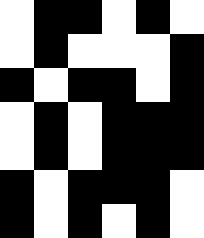[["white", "black", "black", "white", "black", "white"], ["white", "black", "white", "white", "white", "black"], ["black", "white", "black", "black", "white", "black"], ["white", "black", "white", "black", "black", "black"], ["white", "black", "white", "black", "black", "black"], ["black", "white", "black", "black", "black", "white"], ["black", "white", "black", "white", "black", "white"]]